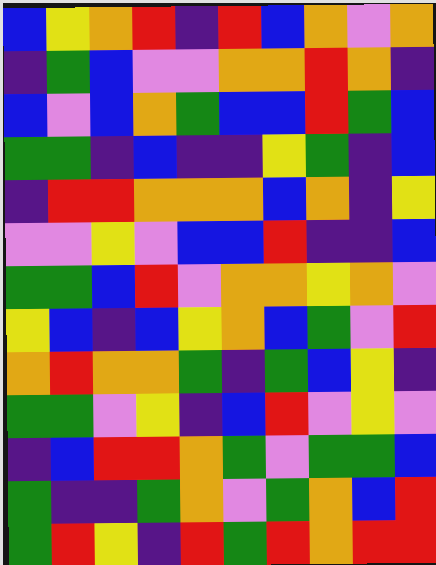[["blue", "yellow", "orange", "red", "indigo", "red", "blue", "orange", "violet", "orange"], ["indigo", "green", "blue", "violet", "violet", "orange", "orange", "red", "orange", "indigo"], ["blue", "violet", "blue", "orange", "green", "blue", "blue", "red", "green", "blue"], ["green", "green", "indigo", "blue", "indigo", "indigo", "yellow", "green", "indigo", "blue"], ["indigo", "red", "red", "orange", "orange", "orange", "blue", "orange", "indigo", "yellow"], ["violet", "violet", "yellow", "violet", "blue", "blue", "red", "indigo", "indigo", "blue"], ["green", "green", "blue", "red", "violet", "orange", "orange", "yellow", "orange", "violet"], ["yellow", "blue", "indigo", "blue", "yellow", "orange", "blue", "green", "violet", "red"], ["orange", "red", "orange", "orange", "green", "indigo", "green", "blue", "yellow", "indigo"], ["green", "green", "violet", "yellow", "indigo", "blue", "red", "violet", "yellow", "violet"], ["indigo", "blue", "red", "red", "orange", "green", "violet", "green", "green", "blue"], ["green", "indigo", "indigo", "green", "orange", "violet", "green", "orange", "blue", "red"], ["green", "red", "yellow", "indigo", "red", "green", "red", "orange", "red", "red"]]